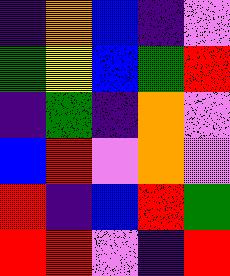[["indigo", "orange", "blue", "indigo", "violet"], ["green", "yellow", "blue", "green", "red"], ["indigo", "green", "indigo", "orange", "violet"], ["blue", "red", "violet", "orange", "violet"], ["red", "indigo", "blue", "red", "green"], ["red", "red", "violet", "indigo", "red"]]